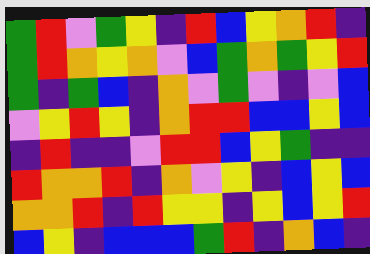[["green", "red", "violet", "green", "yellow", "indigo", "red", "blue", "yellow", "orange", "red", "indigo"], ["green", "red", "orange", "yellow", "orange", "violet", "blue", "green", "orange", "green", "yellow", "red"], ["green", "indigo", "green", "blue", "indigo", "orange", "violet", "green", "violet", "indigo", "violet", "blue"], ["violet", "yellow", "red", "yellow", "indigo", "orange", "red", "red", "blue", "blue", "yellow", "blue"], ["indigo", "red", "indigo", "indigo", "violet", "red", "red", "blue", "yellow", "green", "indigo", "indigo"], ["red", "orange", "orange", "red", "indigo", "orange", "violet", "yellow", "indigo", "blue", "yellow", "blue"], ["orange", "orange", "red", "indigo", "red", "yellow", "yellow", "indigo", "yellow", "blue", "yellow", "red"], ["blue", "yellow", "indigo", "blue", "blue", "blue", "green", "red", "indigo", "orange", "blue", "indigo"]]